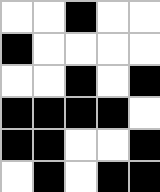[["white", "white", "black", "white", "white"], ["black", "white", "white", "white", "white"], ["white", "white", "black", "white", "black"], ["black", "black", "black", "black", "white"], ["black", "black", "white", "white", "black"], ["white", "black", "white", "black", "black"]]